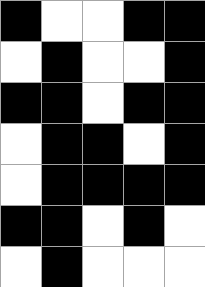[["black", "white", "white", "black", "black"], ["white", "black", "white", "white", "black"], ["black", "black", "white", "black", "black"], ["white", "black", "black", "white", "black"], ["white", "black", "black", "black", "black"], ["black", "black", "white", "black", "white"], ["white", "black", "white", "white", "white"]]